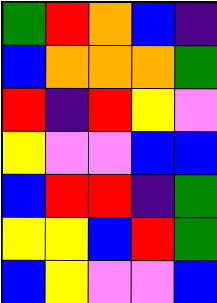[["green", "red", "orange", "blue", "indigo"], ["blue", "orange", "orange", "orange", "green"], ["red", "indigo", "red", "yellow", "violet"], ["yellow", "violet", "violet", "blue", "blue"], ["blue", "red", "red", "indigo", "green"], ["yellow", "yellow", "blue", "red", "green"], ["blue", "yellow", "violet", "violet", "blue"]]